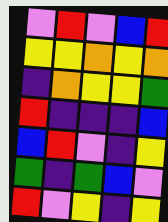[["violet", "red", "violet", "blue", "red"], ["yellow", "yellow", "orange", "yellow", "orange"], ["indigo", "orange", "yellow", "yellow", "green"], ["red", "indigo", "indigo", "indigo", "blue"], ["blue", "red", "violet", "indigo", "yellow"], ["green", "indigo", "green", "blue", "violet"], ["red", "violet", "yellow", "indigo", "yellow"]]